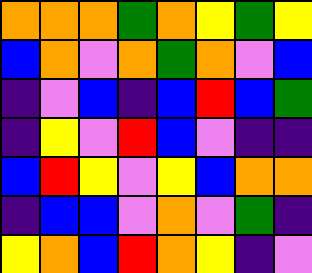[["orange", "orange", "orange", "green", "orange", "yellow", "green", "yellow"], ["blue", "orange", "violet", "orange", "green", "orange", "violet", "blue"], ["indigo", "violet", "blue", "indigo", "blue", "red", "blue", "green"], ["indigo", "yellow", "violet", "red", "blue", "violet", "indigo", "indigo"], ["blue", "red", "yellow", "violet", "yellow", "blue", "orange", "orange"], ["indigo", "blue", "blue", "violet", "orange", "violet", "green", "indigo"], ["yellow", "orange", "blue", "red", "orange", "yellow", "indigo", "violet"]]